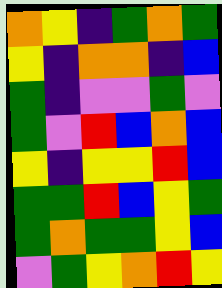[["orange", "yellow", "indigo", "green", "orange", "green"], ["yellow", "indigo", "orange", "orange", "indigo", "blue"], ["green", "indigo", "violet", "violet", "green", "violet"], ["green", "violet", "red", "blue", "orange", "blue"], ["yellow", "indigo", "yellow", "yellow", "red", "blue"], ["green", "green", "red", "blue", "yellow", "green"], ["green", "orange", "green", "green", "yellow", "blue"], ["violet", "green", "yellow", "orange", "red", "yellow"]]